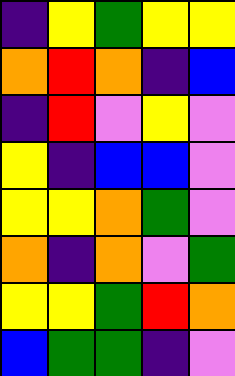[["indigo", "yellow", "green", "yellow", "yellow"], ["orange", "red", "orange", "indigo", "blue"], ["indigo", "red", "violet", "yellow", "violet"], ["yellow", "indigo", "blue", "blue", "violet"], ["yellow", "yellow", "orange", "green", "violet"], ["orange", "indigo", "orange", "violet", "green"], ["yellow", "yellow", "green", "red", "orange"], ["blue", "green", "green", "indigo", "violet"]]